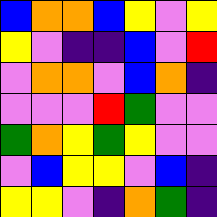[["blue", "orange", "orange", "blue", "yellow", "violet", "yellow"], ["yellow", "violet", "indigo", "indigo", "blue", "violet", "red"], ["violet", "orange", "orange", "violet", "blue", "orange", "indigo"], ["violet", "violet", "violet", "red", "green", "violet", "violet"], ["green", "orange", "yellow", "green", "yellow", "violet", "violet"], ["violet", "blue", "yellow", "yellow", "violet", "blue", "indigo"], ["yellow", "yellow", "violet", "indigo", "orange", "green", "indigo"]]